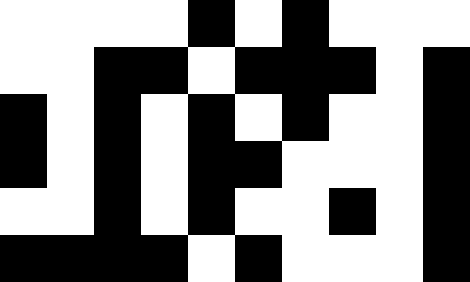[["white", "white", "white", "white", "black", "white", "black", "white", "white", "white"], ["white", "white", "black", "black", "white", "black", "black", "black", "white", "black"], ["black", "white", "black", "white", "black", "white", "black", "white", "white", "black"], ["black", "white", "black", "white", "black", "black", "white", "white", "white", "black"], ["white", "white", "black", "white", "black", "white", "white", "black", "white", "black"], ["black", "black", "black", "black", "white", "black", "white", "white", "white", "black"]]